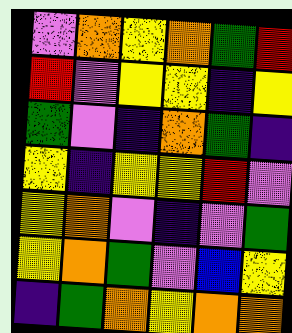[["violet", "orange", "yellow", "orange", "green", "red"], ["red", "violet", "yellow", "yellow", "indigo", "yellow"], ["green", "violet", "indigo", "orange", "green", "indigo"], ["yellow", "indigo", "yellow", "yellow", "red", "violet"], ["yellow", "orange", "violet", "indigo", "violet", "green"], ["yellow", "orange", "green", "violet", "blue", "yellow"], ["indigo", "green", "orange", "yellow", "orange", "orange"]]